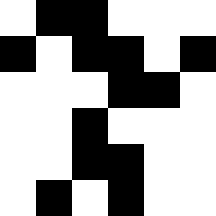[["white", "black", "black", "white", "white", "white"], ["black", "white", "black", "black", "white", "black"], ["white", "white", "white", "black", "black", "white"], ["white", "white", "black", "white", "white", "white"], ["white", "white", "black", "black", "white", "white"], ["white", "black", "white", "black", "white", "white"]]